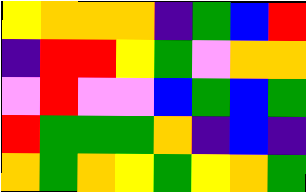[["yellow", "orange", "orange", "orange", "indigo", "green", "blue", "red"], ["indigo", "red", "red", "yellow", "green", "violet", "orange", "orange"], ["violet", "red", "violet", "violet", "blue", "green", "blue", "green"], ["red", "green", "green", "green", "orange", "indigo", "blue", "indigo"], ["orange", "green", "orange", "yellow", "green", "yellow", "orange", "green"]]